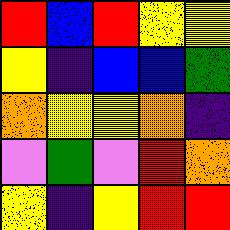[["red", "blue", "red", "yellow", "yellow"], ["yellow", "indigo", "blue", "blue", "green"], ["orange", "yellow", "yellow", "orange", "indigo"], ["violet", "green", "violet", "red", "orange"], ["yellow", "indigo", "yellow", "red", "red"]]